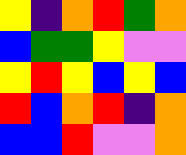[["yellow", "indigo", "orange", "red", "green", "orange"], ["blue", "green", "green", "yellow", "violet", "violet"], ["yellow", "red", "yellow", "blue", "yellow", "blue"], ["red", "blue", "orange", "red", "indigo", "orange"], ["blue", "blue", "red", "violet", "violet", "orange"]]